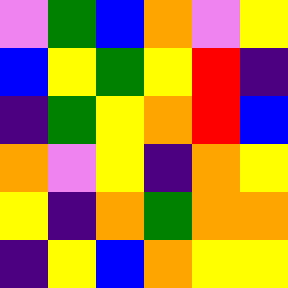[["violet", "green", "blue", "orange", "violet", "yellow"], ["blue", "yellow", "green", "yellow", "red", "indigo"], ["indigo", "green", "yellow", "orange", "red", "blue"], ["orange", "violet", "yellow", "indigo", "orange", "yellow"], ["yellow", "indigo", "orange", "green", "orange", "orange"], ["indigo", "yellow", "blue", "orange", "yellow", "yellow"]]